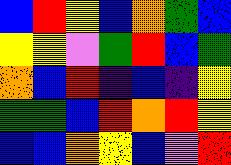[["blue", "red", "yellow", "blue", "orange", "green", "blue"], ["yellow", "yellow", "violet", "green", "red", "blue", "green"], ["orange", "blue", "red", "indigo", "blue", "indigo", "yellow"], ["green", "green", "blue", "red", "orange", "red", "yellow"], ["blue", "blue", "orange", "yellow", "blue", "violet", "red"]]